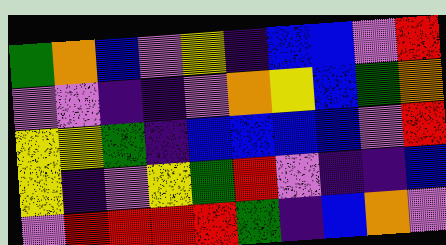[["green", "orange", "blue", "violet", "yellow", "indigo", "blue", "blue", "violet", "red"], ["violet", "violet", "indigo", "indigo", "violet", "orange", "yellow", "blue", "green", "orange"], ["yellow", "yellow", "green", "indigo", "blue", "blue", "blue", "blue", "violet", "red"], ["yellow", "indigo", "violet", "yellow", "green", "red", "violet", "indigo", "indigo", "blue"], ["violet", "red", "red", "red", "red", "green", "indigo", "blue", "orange", "violet"]]